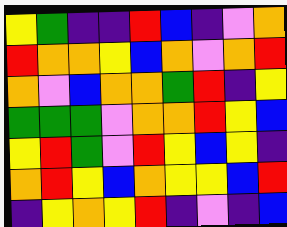[["yellow", "green", "indigo", "indigo", "red", "blue", "indigo", "violet", "orange"], ["red", "orange", "orange", "yellow", "blue", "orange", "violet", "orange", "red"], ["orange", "violet", "blue", "orange", "orange", "green", "red", "indigo", "yellow"], ["green", "green", "green", "violet", "orange", "orange", "red", "yellow", "blue"], ["yellow", "red", "green", "violet", "red", "yellow", "blue", "yellow", "indigo"], ["orange", "red", "yellow", "blue", "orange", "yellow", "yellow", "blue", "red"], ["indigo", "yellow", "orange", "yellow", "red", "indigo", "violet", "indigo", "blue"]]